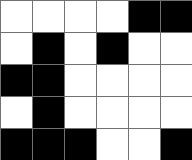[["white", "white", "white", "white", "black", "black"], ["white", "black", "white", "black", "white", "white"], ["black", "black", "white", "white", "white", "white"], ["white", "black", "white", "white", "white", "white"], ["black", "black", "black", "white", "white", "black"]]